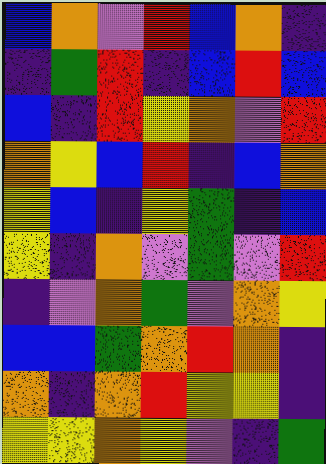[["blue", "orange", "violet", "red", "blue", "orange", "indigo"], ["indigo", "green", "red", "indigo", "blue", "red", "blue"], ["blue", "indigo", "red", "yellow", "orange", "violet", "red"], ["orange", "yellow", "blue", "red", "indigo", "blue", "orange"], ["yellow", "blue", "indigo", "yellow", "green", "indigo", "blue"], ["yellow", "indigo", "orange", "violet", "green", "violet", "red"], ["indigo", "violet", "orange", "green", "violet", "orange", "yellow"], ["blue", "blue", "green", "orange", "red", "orange", "indigo"], ["orange", "indigo", "orange", "red", "yellow", "yellow", "indigo"], ["yellow", "yellow", "orange", "yellow", "violet", "indigo", "green"]]